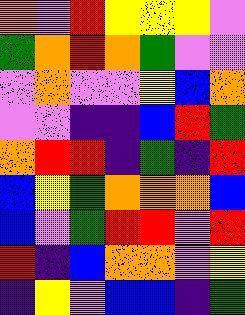[["orange", "violet", "red", "yellow", "yellow", "yellow", "violet"], ["green", "orange", "red", "orange", "green", "violet", "violet"], ["violet", "orange", "violet", "violet", "yellow", "blue", "orange"], ["violet", "violet", "indigo", "indigo", "blue", "red", "green"], ["orange", "red", "red", "indigo", "green", "indigo", "red"], ["blue", "yellow", "green", "orange", "orange", "orange", "blue"], ["blue", "violet", "green", "red", "red", "violet", "red"], ["red", "indigo", "blue", "orange", "orange", "violet", "yellow"], ["indigo", "yellow", "violet", "blue", "blue", "indigo", "green"]]